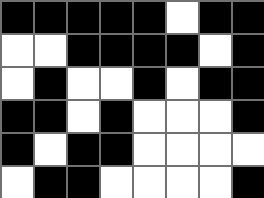[["black", "black", "black", "black", "black", "white", "black", "black"], ["white", "white", "black", "black", "black", "black", "white", "black"], ["white", "black", "white", "white", "black", "white", "black", "black"], ["black", "black", "white", "black", "white", "white", "white", "black"], ["black", "white", "black", "black", "white", "white", "white", "white"], ["white", "black", "black", "white", "white", "white", "white", "black"]]